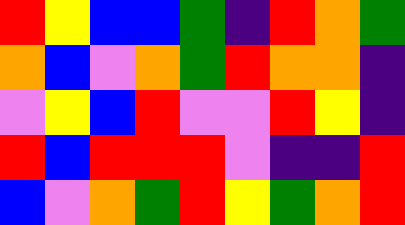[["red", "yellow", "blue", "blue", "green", "indigo", "red", "orange", "green"], ["orange", "blue", "violet", "orange", "green", "red", "orange", "orange", "indigo"], ["violet", "yellow", "blue", "red", "violet", "violet", "red", "yellow", "indigo"], ["red", "blue", "red", "red", "red", "violet", "indigo", "indigo", "red"], ["blue", "violet", "orange", "green", "red", "yellow", "green", "orange", "red"]]